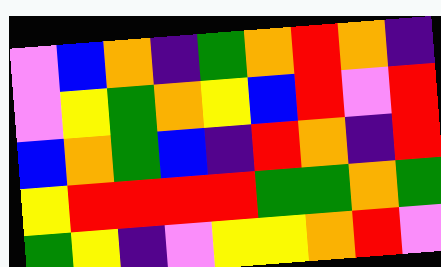[["violet", "blue", "orange", "indigo", "green", "orange", "red", "orange", "indigo"], ["violet", "yellow", "green", "orange", "yellow", "blue", "red", "violet", "red"], ["blue", "orange", "green", "blue", "indigo", "red", "orange", "indigo", "red"], ["yellow", "red", "red", "red", "red", "green", "green", "orange", "green"], ["green", "yellow", "indigo", "violet", "yellow", "yellow", "orange", "red", "violet"]]